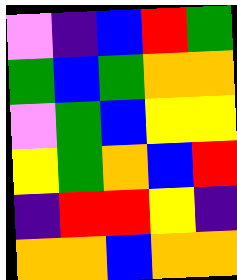[["violet", "indigo", "blue", "red", "green"], ["green", "blue", "green", "orange", "orange"], ["violet", "green", "blue", "yellow", "yellow"], ["yellow", "green", "orange", "blue", "red"], ["indigo", "red", "red", "yellow", "indigo"], ["orange", "orange", "blue", "orange", "orange"]]